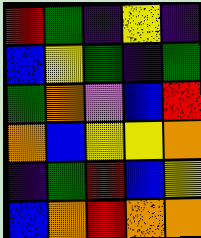[["red", "green", "indigo", "yellow", "indigo"], ["blue", "yellow", "green", "indigo", "green"], ["green", "orange", "violet", "blue", "red"], ["orange", "blue", "yellow", "yellow", "orange"], ["indigo", "green", "red", "blue", "yellow"], ["blue", "orange", "red", "orange", "orange"]]